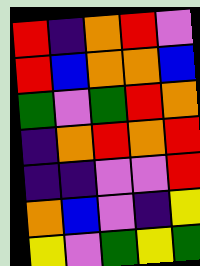[["red", "indigo", "orange", "red", "violet"], ["red", "blue", "orange", "orange", "blue"], ["green", "violet", "green", "red", "orange"], ["indigo", "orange", "red", "orange", "red"], ["indigo", "indigo", "violet", "violet", "red"], ["orange", "blue", "violet", "indigo", "yellow"], ["yellow", "violet", "green", "yellow", "green"]]